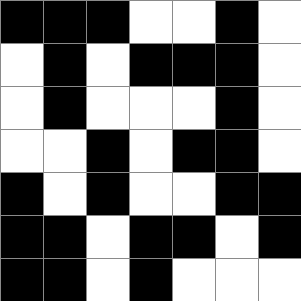[["black", "black", "black", "white", "white", "black", "white"], ["white", "black", "white", "black", "black", "black", "white"], ["white", "black", "white", "white", "white", "black", "white"], ["white", "white", "black", "white", "black", "black", "white"], ["black", "white", "black", "white", "white", "black", "black"], ["black", "black", "white", "black", "black", "white", "black"], ["black", "black", "white", "black", "white", "white", "white"]]